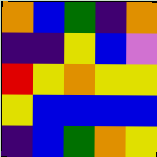[["orange", "blue", "green", "indigo", "orange"], ["indigo", "indigo", "yellow", "blue", "violet"], ["red", "yellow", "orange", "yellow", "yellow"], ["yellow", "blue", "blue", "blue", "blue"], ["indigo", "blue", "green", "orange", "yellow"]]